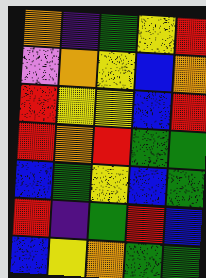[["orange", "indigo", "green", "yellow", "red"], ["violet", "orange", "yellow", "blue", "orange"], ["red", "yellow", "yellow", "blue", "red"], ["red", "orange", "red", "green", "green"], ["blue", "green", "yellow", "blue", "green"], ["red", "indigo", "green", "red", "blue"], ["blue", "yellow", "orange", "green", "green"]]